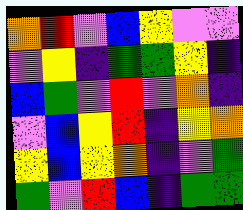[["orange", "red", "violet", "blue", "yellow", "violet", "violet"], ["violet", "yellow", "indigo", "green", "green", "yellow", "indigo"], ["blue", "green", "violet", "red", "violet", "orange", "indigo"], ["violet", "blue", "yellow", "red", "indigo", "yellow", "orange"], ["yellow", "blue", "yellow", "orange", "indigo", "violet", "green"], ["green", "violet", "red", "blue", "indigo", "green", "green"]]